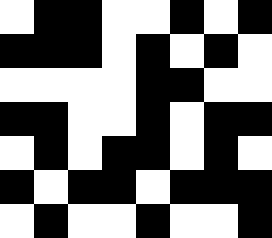[["white", "black", "black", "white", "white", "black", "white", "black"], ["black", "black", "black", "white", "black", "white", "black", "white"], ["white", "white", "white", "white", "black", "black", "white", "white"], ["black", "black", "white", "white", "black", "white", "black", "black"], ["white", "black", "white", "black", "black", "white", "black", "white"], ["black", "white", "black", "black", "white", "black", "black", "black"], ["white", "black", "white", "white", "black", "white", "white", "black"]]